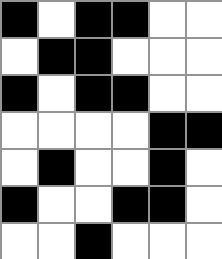[["black", "white", "black", "black", "white", "white"], ["white", "black", "black", "white", "white", "white"], ["black", "white", "black", "black", "white", "white"], ["white", "white", "white", "white", "black", "black"], ["white", "black", "white", "white", "black", "white"], ["black", "white", "white", "black", "black", "white"], ["white", "white", "black", "white", "white", "white"]]